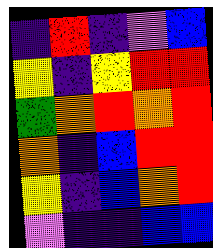[["indigo", "red", "indigo", "violet", "blue"], ["yellow", "indigo", "yellow", "red", "red"], ["green", "orange", "red", "orange", "red"], ["orange", "indigo", "blue", "red", "red"], ["yellow", "indigo", "blue", "orange", "red"], ["violet", "indigo", "indigo", "blue", "blue"]]